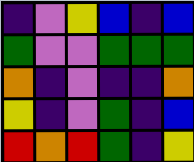[["indigo", "violet", "yellow", "blue", "indigo", "blue"], ["green", "violet", "violet", "green", "green", "green"], ["orange", "indigo", "violet", "indigo", "indigo", "orange"], ["yellow", "indigo", "violet", "green", "indigo", "blue"], ["red", "orange", "red", "green", "indigo", "yellow"]]